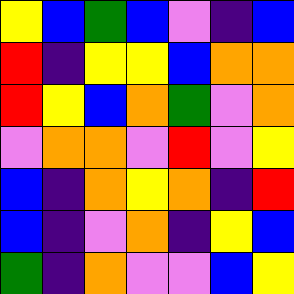[["yellow", "blue", "green", "blue", "violet", "indigo", "blue"], ["red", "indigo", "yellow", "yellow", "blue", "orange", "orange"], ["red", "yellow", "blue", "orange", "green", "violet", "orange"], ["violet", "orange", "orange", "violet", "red", "violet", "yellow"], ["blue", "indigo", "orange", "yellow", "orange", "indigo", "red"], ["blue", "indigo", "violet", "orange", "indigo", "yellow", "blue"], ["green", "indigo", "orange", "violet", "violet", "blue", "yellow"]]